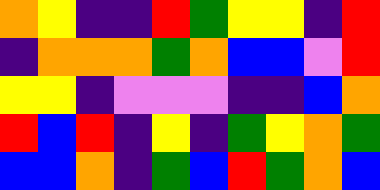[["orange", "yellow", "indigo", "indigo", "red", "green", "yellow", "yellow", "indigo", "red"], ["indigo", "orange", "orange", "orange", "green", "orange", "blue", "blue", "violet", "red"], ["yellow", "yellow", "indigo", "violet", "violet", "violet", "indigo", "indigo", "blue", "orange"], ["red", "blue", "red", "indigo", "yellow", "indigo", "green", "yellow", "orange", "green"], ["blue", "blue", "orange", "indigo", "green", "blue", "red", "green", "orange", "blue"]]